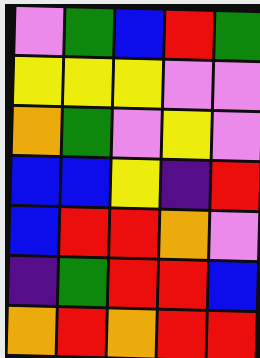[["violet", "green", "blue", "red", "green"], ["yellow", "yellow", "yellow", "violet", "violet"], ["orange", "green", "violet", "yellow", "violet"], ["blue", "blue", "yellow", "indigo", "red"], ["blue", "red", "red", "orange", "violet"], ["indigo", "green", "red", "red", "blue"], ["orange", "red", "orange", "red", "red"]]